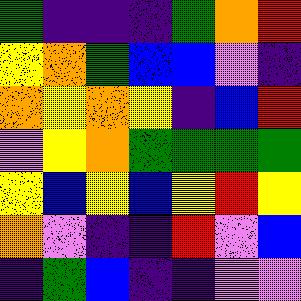[["green", "indigo", "indigo", "indigo", "green", "orange", "red"], ["yellow", "orange", "green", "blue", "blue", "violet", "indigo"], ["orange", "yellow", "orange", "yellow", "indigo", "blue", "red"], ["violet", "yellow", "orange", "green", "green", "green", "green"], ["yellow", "blue", "yellow", "blue", "yellow", "red", "yellow"], ["orange", "violet", "indigo", "indigo", "red", "violet", "blue"], ["indigo", "green", "blue", "indigo", "indigo", "violet", "violet"]]